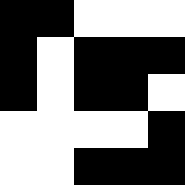[["black", "black", "white", "white", "white"], ["black", "white", "black", "black", "black"], ["black", "white", "black", "black", "white"], ["white", "white", "white", "white", "black"], ["white", "white", "black", "black", "black"]]